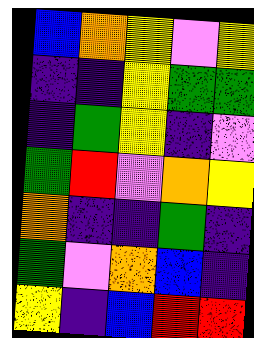[["blue", "orange", "yellow", "violet", "yellow"], ["indigo", "indigo", "yellow", "green", "green"], ["indigo", "green", "yellow", "indigo", "violet"], ["green", "red", "violet", "orange", "yellow"], ["orange", "indigo", "indigo", "green", "indigo"], ["green", "violet", "orange", "blue", "indigo"], ["yellow", "indigo", "blue", "red", "red"]]